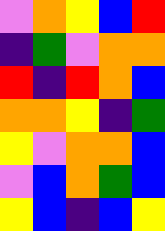[["violet", "orange", "yellow", "blue", "red"], ["indigo", "green", "violet", "orange", "orange"], ["red", "indigo", "red", "orange", "blue"], ["orange", "orange", "yellow", "indigo", "green"], ["yellow", "violet", "orange", "orange", "blue"], ["violet", "blue", "orange", "green", "blue"], ["yellow", "blue", "indigo", "blue", "yellow"]]